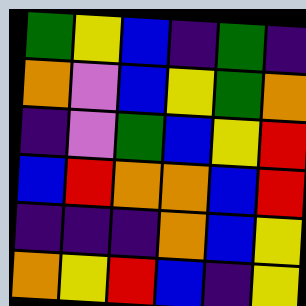[["green", "yellow", "blue", "indigo", "green", "indigo"], ["orange", "violet", "blue", "yellow", "green", "orange"], ["indigo", "violet", "green", "blue", "yellow", "red"], ["blue", "red", "orange", "orange", "blue", "red"], ["indigo", "indigo", "indigo", "orange", "blue", "yellow"], ["orange", "yellow", "red", "blue", "indigo", "yellow"]]